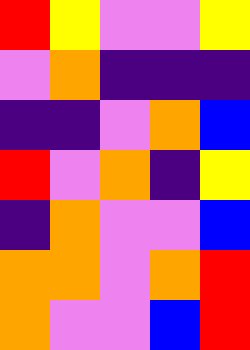[["red", "yellow", "violet", "violet", "yellow"], ["violet", "orange", "indigo", "indigo", "indigo"], ["indigo", "indigo", "violet", "orange", "blue"], ["red", "violet", "orange", "indigo", "yellow"], ["indigo", "orange", "violet", "violet", "blue"], ["orange", "orange", "violet", "orange", "red"], ["orange", "violet", "violet", "blue", "red"]]